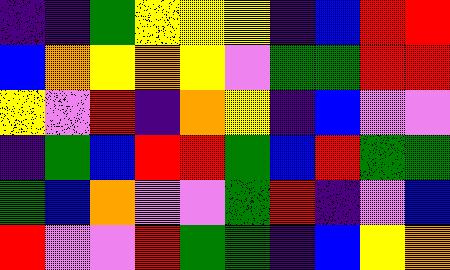[["indigo", "indigo", "green", "yellow", "yellow", "yellow", "indigo", "blue", "red", "red"], ["blue", "orange", "yellow", "orange", "yellow", "violet", "green", "green", "red", "red"], ["yellow", "violet", "red", "indigo", "orange", "yellow", "indigo", "blue", "violet", "violet"], ["indigo", "green", "blue", "red", "red", "green", "blue", "red", "green", "green"], ["green", "blue", "orange", "violet", "violet", "green", "red", "indigo", "violet", "blue"], ["red", "violet", "violet", "red", "green", "green", "indigo", "blue", "yellow", "orange"]]